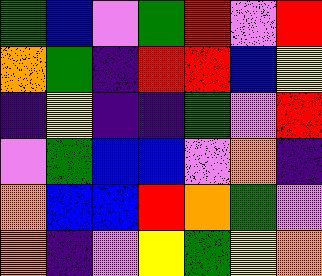[["green", "blue", "violet", "green", "red", "violet", "red"], ["orange", "green", "indigo", "red", "red", "blue", "yellow"], ["indigo", "yellow", "indigo", "indigo", "green", "violet", "red"], ["violet", "green", "blue", "blue", "violet", "orange", "indigo"], ["orange", "blue", "blue", "red", "orange", "green", "violet"], ["orange", "indigo", "violet", "yellow", "green", "yellow", "orange"]]